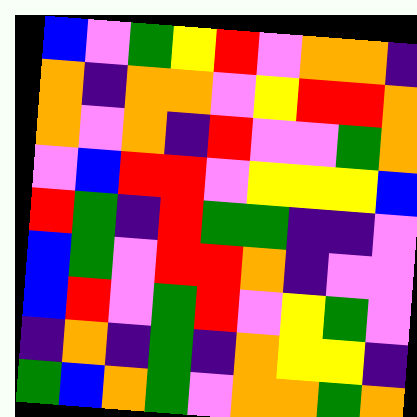[["blue", "violet", "green", "yellow", "red", "violet", "orange", "orange", "indigo"], ["orange", "indigo", "orange", "orange", "violet", "yellow", "red", "red", "orange"], ["orange", "violet", "orange", "indigo", "red", "violet", "violet", "green", "orange"], ["violet", "blue", "red", "red", "violet", "yellow", "yellow", "yellow", "blue"], ["red", "green", "indigo", "red", "green", "green", "indigo", "indigo", "violet"], ["blue", "green", "violet", "red", "red", "orange", "indigo", "violet", "violet"], ["blue", "red", "violet", "green", "red", "violet", "yellow", "green", "violet"], ["indigo", "orange", "indigo", "green", "indigo", "orange", "yellow", "yellow", "indigo"], ["green", "blue", "orange", "green", "violet", "orange", "orange", "green", "orange"]]